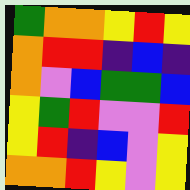[["green", "orange", "orange", "yellow", "red", "yellow"], ["orange", "red", "red", "indigo", "blue", "indigo"], ["orange", "violet", "blue", "green", "green", "blue"], ["yellow", "green", "red", "violet", "violet", "red"], ["yellow", "red", "indigo", "blue", "violet", "yellow"], ["orange", "orange", "red", "yellow", "violet", "yellow"]]